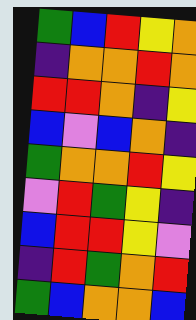[["green", "blue", "red", "yellow", "orange"], ["indigo", "orange", "orange", "red", "orange"], ["red", "red", "orange", "indigo", "yellow"], ["blue", "violet", "blue", "orange", "indigo"], ["green", "orange", "orange", "red", "yellow"], ["violet", "red", "green", "yellow", "indigo"], ["blue", "red", "red", "yellow", "violet"], ["indigo", "red", "green", "orange", "red"], ["green", "blue", "orange", "orange", "blue"]]